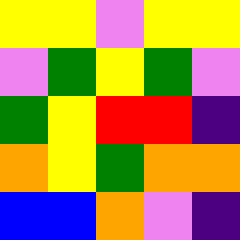[["yellow", "yellow", "violet", "yellow", "yellow"], ["violet", "green", "yellow", "green", "violet"], ["green", "yellow", "red", "red", "indigo"], ["orange", "yellow", "green", "orange", "orange"], ["blue", "blue", "orange", "violet", "indigo"]]